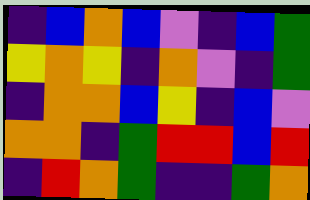[["indigo", "blue", "orange", "blue", "violet", "indigo", "blue", "green"], ["yellow", "orange", "yellow", "indigo", "orange", "violet", "indigo", "green"], ["indigo", "orange", "orange", "blue", "yellow", "indigo", "blue", "violet"], ["orange", "orange", "indigo", "green", "red", "red", "blue", "red"], ["indigo", "red", "orange", "green", "indigo", "indigo", "green", "orange"]]